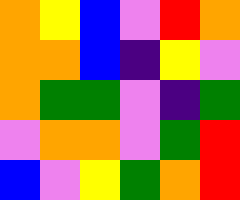[["orange", "yellow", "blue", "violet", "red", "orange"], ["orange", "orange", "blue", "indigo", "yellow", "violet"], ["orange", "green", "green", "violet", "indigo", "green"], ["violet", "orange", "orange", "violet", "green", "red"], ["blue", "violet", "yellow", "green", "orange", "red"]]